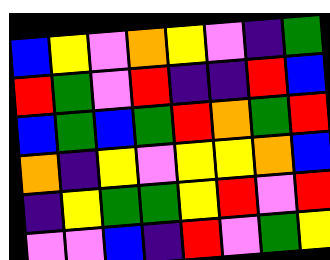[["blue", "yellow", "violet", "orange", "yellow", "violet", "indigo", "green"], ["red", "green", "violet", "red", "indigo", "indigo", "red", "blue"], ["blue", "green", "blue", "green", "red", "orange", "green", "red"], ["orange", "indigo", "yellow", "violet", "yellow", "yellow", "orange", "blue"], ["indigo", "yellow", "green", "green", "yellow", "red", "violet", "red"], ["violet", "violet", "blue", "indigo", "red", "violet", "green", "yellow"]]